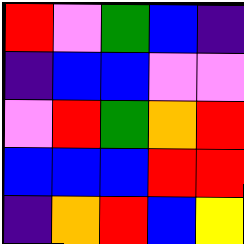[["red", "violet", "green", "blue", "indigo"], ["indigo", "blue", "blue", "violet", "violet"], ["violet", "red", "green", "orange", "red"], ["blue", "blue", "blue", "red", "red"], ["indigo", "orange", "red", "blue", "yellow"]]